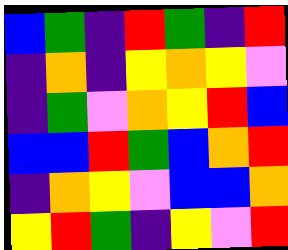[["blue", "green", "indigo", "red", "green", "indigo", "red"], ["indigo", "orange", "indigo", "yellow", "orange", "yellow", "violet"], ["indigo", "green", "violet", "orange", "yellow", "red", "blue"], ["blue", "blue", "red", "green", "blue", "orange", "red"], ["indigo", "orange", "yellow", "violet", "blue", "blue", "orange"], ["yellow", "red", "green", "indigo", "yellow", "violet", "red"]]